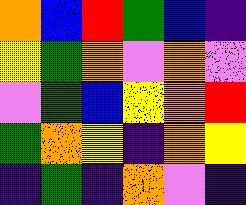[["orange", "blue", "red", "green", "blue", "indigo"], ["yellow", "green", "orange", "violet", "orange", "violet"], ["violet", "green", "blue", "yellow", "orange", "red"], ["green", "orange", "yellow", "indigo", "orange", "yellow"], ["indigo", "green", "indigo", "orange", "violet", "indigo"]]